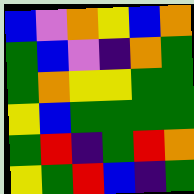[["blue", "violet", "orange", "yellow", "blue", "orange"], ["green", "blue", "violet", "indigo", "orange", "green"], ["green", "orange", "yellow", "yellow", "green", "green"], ["yellow", "blue", "green", "green", "green", "green"], ["green", "red", "indigo", "green", "red", "orange"], ["yellow", "green", "red", "blue", "indigo", "green"]]